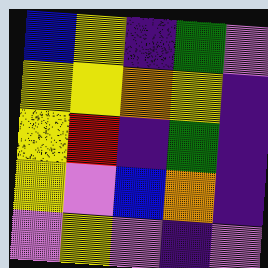[["blue", "yellow", "indigo", "green", "violet"], ["yellow", "yellow", "orange", "yellow", "indigo"], ["yellow", "red", "indigo", "green", "indigo"], ["yellow", "violet", "blue", "orange", "indigo"], ["violet", "yellow", "violet", "indigo", "violet"]]